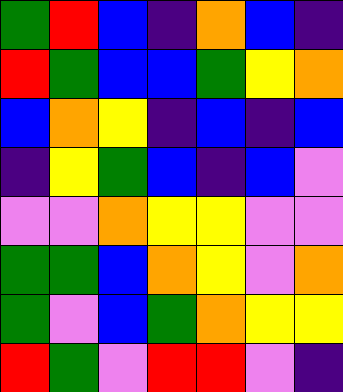[["green", "red", "blue", "indigo", "orange", "blue", "indigo"], ["red", "green", "blue", "blue", "green", "yellow", "orange"], ["blue", "orange", "yellow", "indigo", "blue", "indigo", "blue"], ["indigo", "yellow", "green", "blue", "indigo", "blue", "violet"], ["violet", "violet", "orange", "yellow", "yellow", "violet", "violet"], ["green", "green", "blue", "orange", "yellow", "violet", "orange"], ["green", "violet", "blue", "green", "orange", "yellow", "yellow"], ["red", "green", "violet", "red", "red", "violet", "indigo"]]